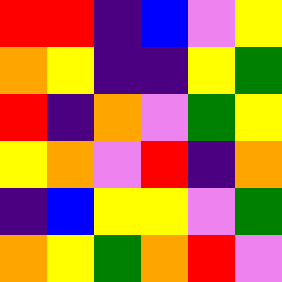[["red", "red", "indigo", "blue", "violet", "yellow"], ["orange", "yellow", "indigo", "indigo", "yellow", "green"], ["red", "indigo", "orange", "violet", "green", "yellow"], ["yellow", "orange", "violet", "red", "indigo", "orange"], ["indigo", "blue", "yellow", "yellow", "violet", "green"], ["orange", "yellow", "green", "orange", "red", "violet"]]